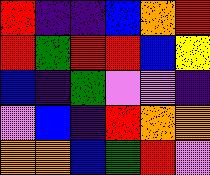[["red", "indigo", "indigo", "blue", "orange", "red"], ["red", "green", "red", "red", "blue", "yellow"], ["blue", "indigo", "green", "violet", "violet", "indigo"], ["violet", "blue", "indigo", "red", "orange", "orange"], ["orange", "orange", "blue", "green", "red", "violet"]]